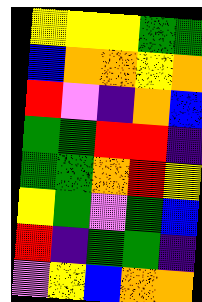[["yellow", "yellow", "yellow", "green", "green"], ["blue", "orange", "orange", "yellow", "orange"], ["red", "violet", "indigo", "orange", "blue"], ["green", "green", "red", "red", "indigo"], ["green", "green", "orange", "red", "yellow"], ["yellow", "green", "violet", "green", "blue"], ["red", "indigo", "green", "green", "indigo"], ["violet", "yellow", "blue", "orange", "orange"]]